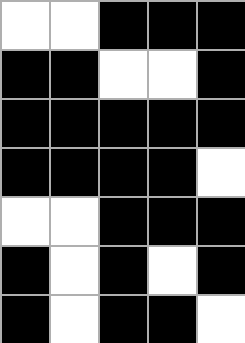[["white", "white", "black", "black", "black"], ["black", "black", "white", "white", "black"], ["black", "black", "black", "black", "black"], ["black", "black", "black", "black", "white"], ["white", "white", "black", "black", "black"], ["black", "white", "black", "white", "black"], ["black", "white", "black", "black", "white"]]